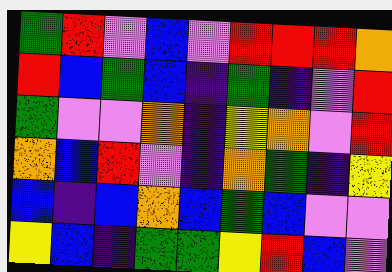[["green", "red", "violet", "blue", "violet", "red", "red", "red", "orange"], ["red", "blue", "green", "blue", "indigo", "green", "indigo", "violet", "red"], ["green", "violet", "violet", "orange", "indigo", "yellow", "orange", "violet", "red"], ["orange", "blue", "red", "violet", "indigo", "orange", "green", "indigo", "yellow"], ["blue", "indigo", "blue", "orange", "blue", "green", "blue", "violet", "violet"], ["yellow", "blue", "indigo", "green", "green", "yellow", "red", "blue", "violet"]]